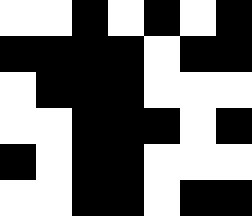[["white", "white", "black", "white", "black", "white", "black"], ["black", "black", "black", "black", "white", "black", "black"], ["white", "black", "black", "black", "white", "white", "white"], ["white", "white", "black", "black", "black", "white", "black"], ["black", "white", "black", "black", "white", "white", "white"], ["white", "white", "black", "black", "white", "black", "black"]]